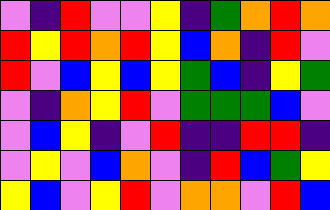[["violet", "indigo", "red", "violet", "violet", "yellow", "indigo", "green", "orange", "red", "orange"], ["red", "yellow", "red", "orange", "red", "yellow", "blue", "orange", "indigo", "red", "violet"], ["red", "violet", "blue", "yellow", "blue", "yellow", "green", "blue", "indigo", "yellow", "green"], ["violet", "indigo", "orange", "yellow", "red", "violet", "green", "green", "green", "blue", "violet"], ["violet", "blue", "yellow", "indigo", "violet", "red", "indigo", "indigo", "red", "red", "indigo"], ["violet", "yellow", "violet", "blue", "orange", "violet", "indigo", "red", "blue", "green", "yellow"], ["yellow", "blue", "violet", "yellow", "red", "violet", "orange", "orange", "violet", "red", "blue"]]